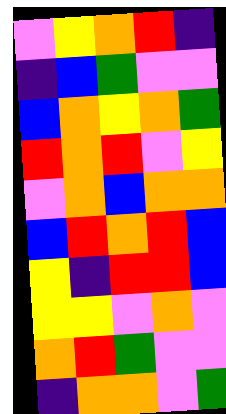[["violet", "yellow", "orange", "red", "indigo"], ["indigo", "blue", "green", "violet", "violet"], ["blue", "orange", "yellow", "orange", "green"], ["red", "orange", "red", "violet", "yellow"], ["violet", "orange", "blue", "orange", "orange"], ["blue", "red", "orange", "red", "blue"], ["yellow", "indigo", "red", "red", "blue"], ["yellow", "yellow", "violet", "orange", "violet"], ["orange", "red", "green", "violet", "violet"], ["indigo", "orange", "orange", "violet", "green"]]